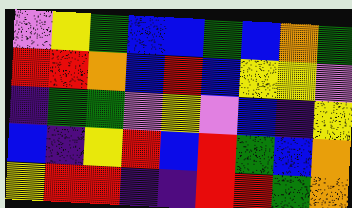[["violet", "yellow", "green", "blue", "blue", "green", "blue", "orange", "green"], ["red", "red", "orange", "blue", "red", "blue", "yellow", "yellow", "violet"], ["indigo", "green", "green", "violet", "yellow", "violet", "blue", "indigo", "yellow"], ["blue", "indigo", "yellow", "red", "blue", "red", "green", "blue", "orange"], ["yellow", "red", "red", "indigo", "indigo", "red", "red", "green", "orange"]]